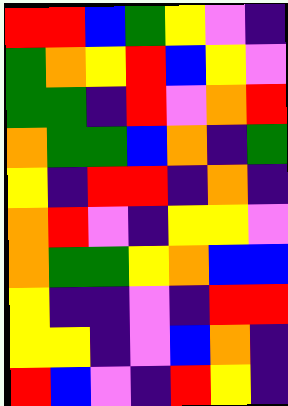[["red", "red", "blue", "green", "yellow", "violet", "indigo"], ["green", "orange", "yellow", "red", "blue", "yellow", "violet"], ["green", "green", "indigo", "red", "violet", "orange", "red"], ["orange", "green", "green", "blue", "orange", "indigo", "green"], ["yellow", "indigo", "red", "red", "indigo", "orange", "indigo"], ["orange", "red", "violet", "indigo", "yellow", "yellow", "violet"], ["orange", "green", "green", "yellow", "orange", "blue", "blue"], ["yellow", "indigo", "indigo", "violet", "indigo", "red", "red"], ["yellow", "yellow", "indigo", "violet", "blue", "orange", "indigo"], ["red", "blue", "violet", "indigo", "red", "yellow", "indigo"]]